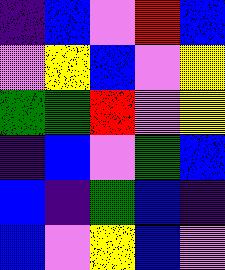[["indigo", "blue", "violet", "red", "blue"], ["violet", "yellow", "blue", "violet", "yellow"], ["green", "green", "red", "violet", "yellow"], ["indigo", "blue", "violet", "green", "blue"], ["blue", "indigo", "green", "blue", "indigo"], ["blue", "violet", "yellow", "blue", "violet"]]